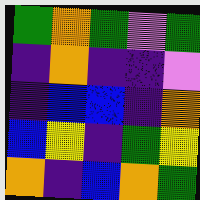[["green", "orange", "green", "violet", "green"], ["indigo", "orange", "indigo", "indigo", "violet"], ["indigo", "blue", "blue", "indigo", "orange"], ["blue", "yellow", "indigo", "green", "yellow"], ["orange", "indigo", "blue", "orange", "green"]]